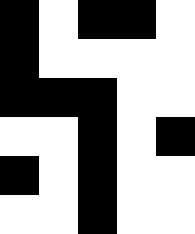[["black", "white", "black", "black", "white"], ["black", "white", "white", "white", "white"], ["black", "black", "black", "white", "white"], ["white", "white", "black", "white", "black"], ["black", "white", "black", "white", "white"], ["white", "white", "black", "white", "white"]]